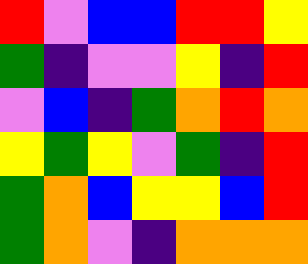[["red", "violet", "blue", "blue", "red", "red", "yellow"], ["green", "indigo", "violet", "violet", "yellow", "indigo", "red"], ["violet", "blue", "indigo", "green", "orange", "red", "orange"], ["yellow", "green", "yellow", "violet", "green", "indigo", "red"], ["green", "orange", "blue", "yellow", "yellow", "blue", "red"], ["green", "orange", "violet", "indigo", "orange", "orange", "orange"]]